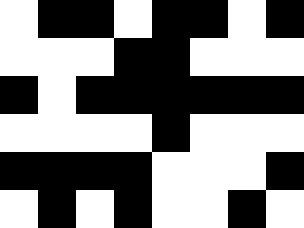[["white", "black", "black", "white", "black", "black", "white", "black"], ["white", "white", "white", "black", "black", "white", "white", "white"], ["black", "white", "black", "black", "black", "black", "black", "black"], ["white", "white", "white", "white", "black", "white", "white", "white"], ["black", "black", "black", "black", "white", "white", "white", "black"], ["white", "black", "white", "black", "white", "white", "black", "white"]]